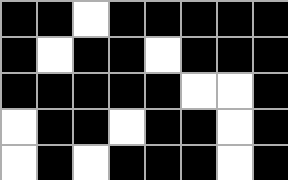[["black", "black", "white", "black", "black", "black", "black", "black"], ["black", "white", "black", "black", "white", "black", "black", "black"], ["black", "black", "black", "black", "black", "white", "white", "black"], ["white", "black", "black", "white", "black", "black", "white", "black"], ["white", "black", "white", "black", "black", "black", "white", "black"]]